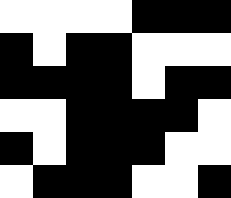[["white", "white", "white", "white", "black", "black", "black"], ["black", "white", "black", "black", "white", "white", "white"], ["black", "black", "black", "black", "white", "black", "black"], ["white", "white", "black", "black", "black", "black", "white"], ["black", "white", "black", "black", "black", "white", "white"], ["white", "black", "black", "black", "white", "white", "black"]]